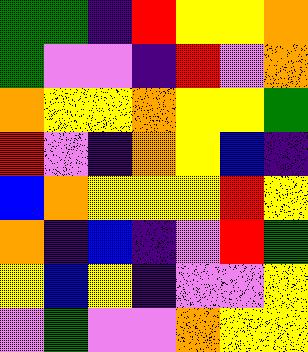[["green", "green", "indigo", "red", "yellow", "yellow", "orange"], ["green", "violet", "violet", "indigo", "red", "violet", "orange"], ["orange", "yellow", "yellow", "orange", "yellow", "yellow", "green"], ["red", "violet", "indigo", "orange", "yellow", "blue", "indigo"], ["blue", "orange", "yellow", "yellow", "yellow", "red", "yellow"], ["orange", "indigo", "blue", "indigo", "violet", "red", "green"], ["yellow", "blue", "yellow", "indigo", "violet", "violet", "yellow"], ["violet", "green", "violet", "violet", "orange", "yellow", "yellow"]]